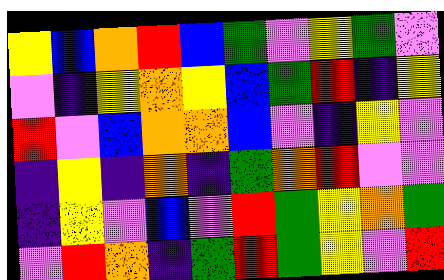[["yellow", "blue", "orange", "red", "blue", "green", "violet", "yellow", "green", "violet"], ["violet", "indigo", "yellow", "orange", "yellow", "blue", "green", "red", "indigo", "yellow"], ["red", "violet", "blue", "orange", "orange", "blue", "violet", "indigo", "yellow", "violet"], ["indigo", "yellow", "indigo", "orange", "indigo", "green", "orange", "red", "violet", "violet"], ["indigo", "yellow", "violet", "blue", "violet", "red", "green", "yellow", "orange", "green"], ["violet", "red", "orange", "indigo", "green", "red", "green", "yellow", "violet", "red"]]